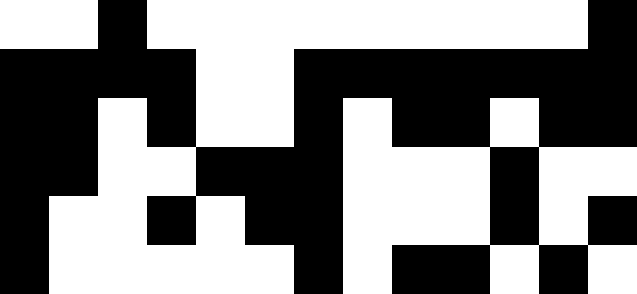[["white", "white", "black", "white", "white", "white", "white", "white", "white", "white", "white", "white", "black"], ["black", "black", "black", "black", "white", "white", "black", "black", "black", "black", "black", "black", "black"], ["black", "black", "white", "black", "white", "white", "black", "white", "black", "black", "white", "black", "black"], ["black", "black", "white", "white", "black", "black", "black", "white", "white", "white", "black", "white", "white"], ["black", "white", "white", "black", "white", "black", "black", "white", "white", "white", "black", "white", "black"], ["black", "white", "white", "white", "white", "white", "black", "white", "black", "black", "white", "black", "white"]]